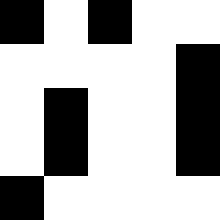[["black", "white", "black", "white", "white"], ["white", "white", "white", "white", "black"], ["white", "black", "white", "white", "black"], ["white", "black", "white", "white", "black"], ["black", "white", "white", "white", "white"]]